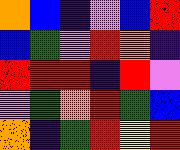[["orange", "blue", "indigo", "violet", "blue", "red"], ["blue", "green", "violet", "red", "orange", "indigo"], ["red", "red", "red", "indigo", "red", "violet"], ["violet", "green", "orange", "red", "green", "blue"], ["orange", "indigo", "green", "red", "yellow", "red"]]